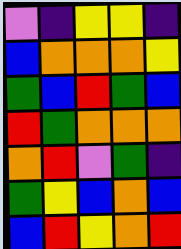[["violet", "indigo", "yellow", "yellow", "indigo"], ["blue", "orange", "orange", "orange", "yellow"], ["green", "blue", "red", "green", "blue"], ["red", "green", "orange", "orange", "orange"], ["orange", "red", "violet", "green", "indigo"], ["green", "yellow", "blue", "orange", "blue"], ["blue", "red", "yellow", "orange", "red"]]